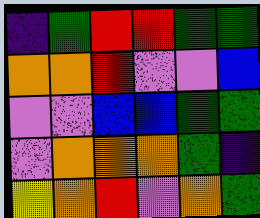[["indigo", "green", "red", "red", "green", "green"], ["orange", "orange", "red", "violet", "violet", "blue"], ["violet", "violet", "blue", "blue", "green", "green"], ["violet", "orange", "orange", "orange", "green", "indigo"], ["yellow", "orange", "red", "violet", "orange", "green"]]